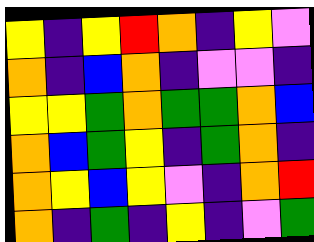[["yellow", "indigo", "yellow", "red", "orange", "indigo", "yellow", "violet"], ["orange", "indigo", "blue", "orange", "indigo", "violet", "violet", "indigo"], ["yellow", "yellow", "green", "orange", "green", "green", "orange", "blue"], ["orange", "blue", "green", "yellow", "indigo", "green", "orange", "indigo"], ["orange", "yellow", "blue", "yellow", "violet", "indigo", "orange", "red"], ["orange", "indigo", "green", "indigo", "yellow", "indigo", "violet", "green"]]